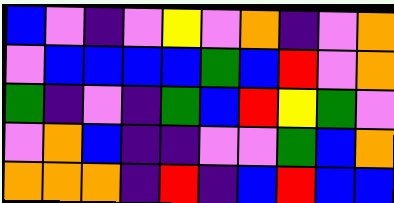[["blue", "violet", "indigo", "violet", "yellow", "violet", "orange", "indigo", "violet", "orange"], ["violet", "blue", "blue", "blue", "blue", "green", "blue", "red", "violet", "orange"], ["green", "indigo", "violet", "indigo", "green", "blue", "red", "yellow", "green", "violet"], ["violet", "orange", "blue", "indigo", "indigo", "violet", "violet", "green", "blue", "orange"], ["orange", "orange", "orange", "indigo", "red", "indigo", "blue", "red", "blue", "blue"]]